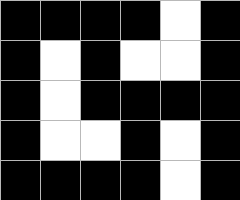[["black", "black", "black", "black", "white", "black"], ["black", "white", "black", "white", "white", "black"], ["black", "white", "black", "black", "black", "black"], ["black", "white", "white", "black", "white", "black"], ["black", "black", "black", "black", "white", "black"]]